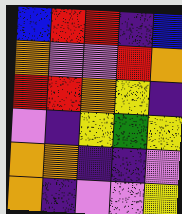[["blue", "red", "red", "indigo", "blue"], ["orange", "violet", "violet", "red", "orange"], ["red", "red", "orange", "yellow", "indigo"], ["violet", "indigo", "yellow", "green", "yellow"], ["orange", "orange", "indigo", "indigo", "violet"], ["orange", "indigo", "violet", "violet", "yellow"]]